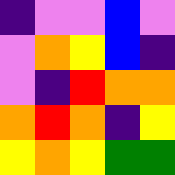[["indigo", "violet", "violet", "blue", "violet"], ["violet", "orange", "yellow", "blue", "indigo"], ["violet", "indigo", "red", "orange", "orange"], ["orange", "red", "orange", "indigo", "yellow"], ["yellow", "orange", "yellow", "green", "green"]]